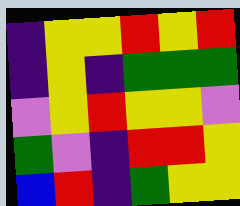[["indigo", "yellow", "yellow", "red", "yellow", "red"], ["indigo", "yellow", "indigo", "green", "green", "green"], ["violet", "yellow", "red", "yellow", "yellow", "violet"], ["green", "violet", "indigo", "red", "red", "yellow"], ["blue", "red", "indigo", "green", "yellow", "yellow"]]